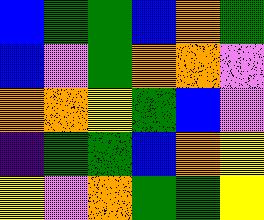[["blue", "green", "green", "blue", "orange", "green"], ["blue", "violet", "green", "orange", "orange", "violet"], ["orange", "orange", "yellow", "green", "blue", "violet"], ["indigo", "green", "green", "blue", "orange", "yellow"], ["yellow", "violet", "orange", "green", "green", "yellow"]]